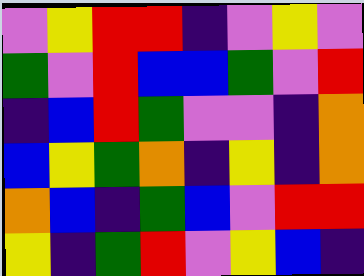[["violet", "yellow", "red", "red", "indigo", "violet", "yellow", "violet"], ["green", "violet", "red", "blue", "blue", "green", "violet", "red"], ["indigo", "blue", "red", "green", "violet", "violet", "indigo", "orange"], ["blue", "yellow", "green", "orange", "indigo", "yellow", "indigo", "orange"], ["orange", "blue", "indigo", "green", "blue", "violet", "red", "red"], ["yellow", "indigo", "green", "red", "violet", "yellow", "blue", "indigo"]]